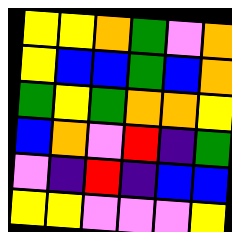[["yellow", "yellow", "orange", "green", "violet", "orange"], ["yellow", "blue", "blue", "green", "blue", "orange"], ["green", "yellow", "green", "orange", "orange", "yellow"], ["blue", "orange", "violet", "red", "indigo", "green"], ["violet", "indigo", "red", "indigo", "blue", "blue"], ["yellow", "yellow", "violet", "violet", "violet", "yellow"]]